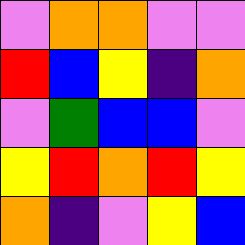[["violet", "orange", "orange", "violet", "violet"], ["red", "blue", "yellow", "indigo", "orange"], ["violet", "green", "blue", "blue", "violet"], ["yellow", "red", "orange", "red", "yellow"], ["orange", "indigo", "violet", "yellow", "blue"]]